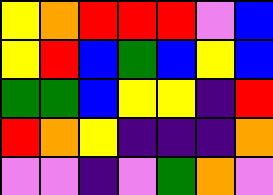[["yellow", "orange", "red", "red", "red", "violet", "blue"], ["yellow", "red", "blue", "green", "blue", "yellow", "blue"], ["green", "green", "blue", "yellow", "yellow", "indigo", "red"], ["red", "orange", "yellow", "indigo", "indigo", "indigo", "orange"], ["violet", "violet", "indigo", "violet", "green", "orange", "violet"]]